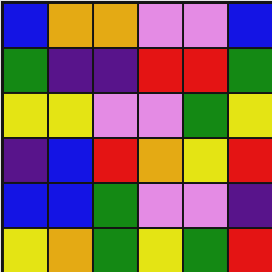[["blue", "orange", "orange", "violet", "violet", "blue"], ["green", "indigo", "indigo", "red", "red", "green"], ["yellow", "yellow", "violet", "violet", "green", "yellow"], ["indigo", "blue", "red", "orange", "yellow", "red"], ["blue", "blue", "green", "violet", "violet", "indigo"], ["yellow", "orange", "green", "yellow", "green", "red"]]